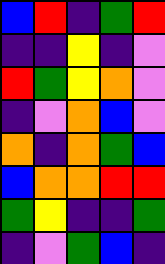[["blue", "red", "indigo", "green", "red"], ["indigo", "indigo", "yellow", "indigo", "violet"], ["red", "green", "yellow", "orange", "violet"], ["indigo", "violet", "orange", "blue", "violet"], ["orange", "indigo", "orange", "green", "blue"], ["blue", "orange", "orange", "red", "red"], ["green", "yellow", "indigo", "indigo", "green"], ["indigo", "violet", "green", "blue", "indigo"]]